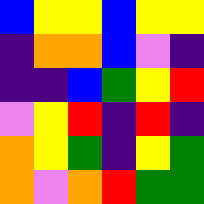[["blue", "yellow", "yellow", "blue", "yellow", "yellow"], ["indigo", "orange", "orange", "blue", "violet", "indigo"], ["indigo", "indigo", "blue", "green", "yellow", "red"], ["violet", "yellow", "red", "indigo", "red", "indigo"], ["orange", "yellow", "green", "indigo", "yellow", "green"], ["orange", "violet", "orange", "red", "green", "green"]]